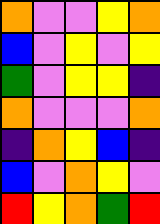[["orange", "violet", "violet", "yellow", "orange"], ["blue", "violet", "yellow", "violet", "yellow"], ["green", "violet", "yellow", "yellow", "indigo"], ["orange", "violet", "violet", "violet", "orange"], ["indigo", "orange", "yellow", "blue", "indigo"], ["blue", "violet", "orange", "yellow", "violet"], ["red", "yellow", "orange", "green", "red"]]